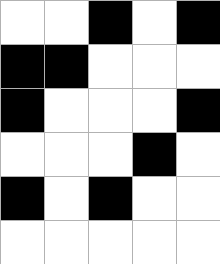[["white", "white", "black", "white", "black"], ["black", "black", "white", "white", "white"], ["black", "white", "white", "white", "black"], ["white", "white", "white", "black", "white"], ["black", "white", "black", "white", "white"], ["white", "white", "white", "white", "white"]]